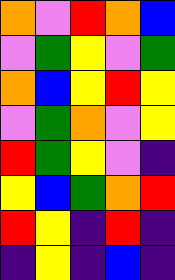[["orange", "violet", "red", "orange", "blue"], ["violet", "green", "yellow", "violet", "green"], ["orange", "blue", "yellow", "red", "yellow"], ["violet", "green", "orange", "violet", "yellow"], ["red", "green", "yellow", "violet", "indigo"], ["yellow", "blue", "green", "orange", "red"], ["red", "yellow", "indigo", "red", "indigo"], ["indigo", "yellow", "indigo", "blue", "indigo"]]